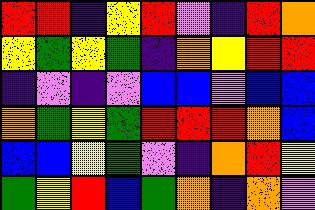[["red", "red", "indigo", "yellow", "red", "violet", "indigo", "red", "orange"], ["yellow", "green", "yellow", "green", "indigo", "orange", "yellow", "red", "red"], ["indigo", "violet", "indigo", "violet", "blue", "blue", "violet", "blue", "blue"], ["orange", "green", "yellow", "green", "red", "red", "red", "orange", "blue"], ["blue", "blue", "yellow", "green", "violet", "indigo", "orange", "red", "yellow"], ["green", "yellow", "red", "blue", "green", "orange", "indigo", "orange", "violet"]]